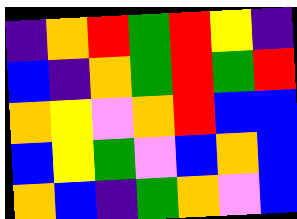[["indigo", "orange", "red", "green", "red", "yellow", "indigo"], ["blue", "indigo", "orange", "green", "red", "green", "red"], ["orange", "yellow", "violet", "orange", "red", "blue", "blue"], ["blue", "yellow", "green", "violet", "blue", "orange", "blue"], ["orange", "blue", "indigo", "green", "orange", "violet", "blue"]]